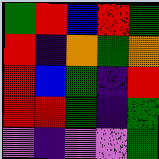[["green", "red", "blue", "red", "green"], ["red", "indigo", "orange", "green", "orange"], ["red", "blue", "green", "indigo", "red"], ["red", "red", "green", "indigo", "green"], ["violet", "indigo", "violet", "violet", "green"]]